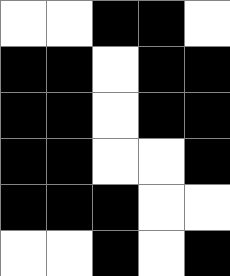[["white", "white", "black", "black", "white"], ["black", "black", "white", "black", "black"], ["black", "black", "white", "black", "black"], ["black", "black", "white", "white", "black"], ["black", "black", "black", "white", "white"], ["white", "white", "black", "white", "black"]]